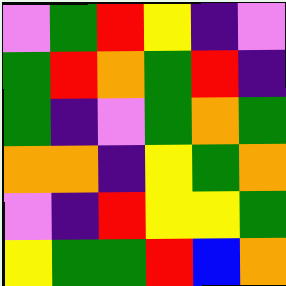[["violet", "green", "red", "yellow", "indigo", "violet"], ["green", "red", "orange", "green", "red", "indigo"], ["green", "indigo", "violet", "green", "orange", "green"], ["orange", "orange", "indigo", "yellow", "green", "orange"], ["violet", "indigo", "red", "yellow", "yellow", "green"], ["yellow", "green", "green", "red", "blue", "orange"]]